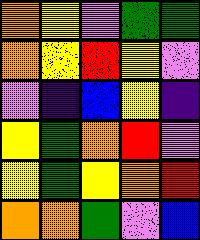[["orange", "yellow", "violet", "green", "green"], ["orange", "yellow", "red", "yellow", "violet"], ["violet", "indigo", "blue", "yellow", "indigo"], ["yellow", "green", "orange", "red", "violet"], ["yellow", "green", "yellow", "orange", "red"], ["orange", "orange", "green", "violet", "blue"]]